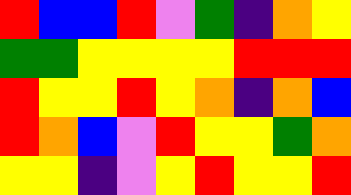[["red", "blue", "blue", "red", "violet", "green", "indigo", "orange", "yellow"], ["green", "green", "yellow", "yellow", "yellow", "yellow", "red", "red", "red"], ["red", "yellow", "yellow", "red", "yellow", "orange", "indigo", "orange", "blue"], ["red", "orange", "blue", "violet", "red", "yellow", "yellow", "green", "orange"], ["yellow", "yellow", "indigo", "violet", "yellow", "red", "yellow", "yellow", "red"]]